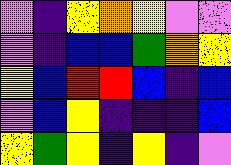[["violet", "indigo", "yellow", "orange", "yellow", "violet", "violet"], ["violet", "indigo", "blue", "blue", "green", "orange", "yellow"], ["yellow", "blue", "red", "red", "blue", "indigo", "blue"], ["violet", "blue", "yellow", "indigo", "indigo", "indigo", "blue"], ["yellow", "green", "yellow", "indigo", "yellow", "indigo", "violet"]]